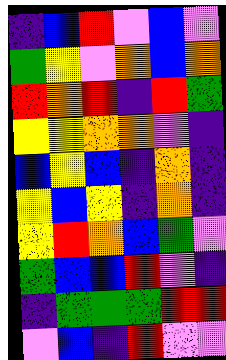[["indigo", "blue", "red", "violet", "blue", "violet"], ["green", "yellow", "violet", "orange", "blue", "orange"], ["red", "orange", "red", "indigo", "red", "green"], ["yellow", "yellow", "orange", "orange", "violet", "indigo"], ["blue", "yellow", "blue", "indigo", "orange", "indigo"], ["yellow", "blue", "yellow", "indigo", "orange", "indigo"], ["yellow", "red", "orange", "blue", "green", "violet"], ["green", "blue", "blue", "red", "violet", "indigo"], ["indigo", "green", "green", "green", "red", "red"], ["violet", "blue", "indigo", "red", "violet", "violet"]]